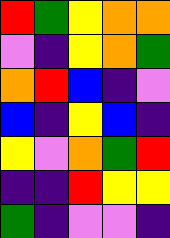[["red", "green", "yellow", "orange", "orange"], ["violet", "indigo", "yellow", "orange", "green"], ["orange", "red", "blue", "indigo", "violet"], ["blue", "indigo", "yellow", "blue", "indigo"], ["yellow", "violet", "orange", "green", "red"], ["indigo", "indigo", "red", "yellow", "yellow"], ["green", "indigo", "violet", "violet", "indigo"]]